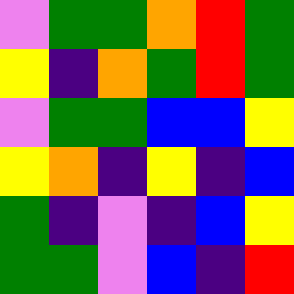[["violet", "green", "green", "orange", "red", "green"], ["yellow", "indigo", "orange", "green", "red", "green"], ["violet", "green", "green", "blue", "blue", "yellow"], ["yellow", "orange", "indigo", "yellow", "indigo", "blue"], ["green", "indigo", "violet", "indigo", "blue", "yellow"], ["green", "green", "violet", "blue", "indigo", "red"]]